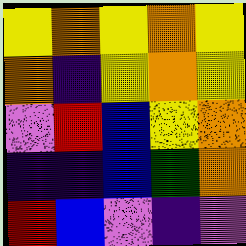[["yellow", "orange", "yellow", "orange", "yellow"], ["orange", "indigo", "yellow", "orange", "yellow"], ["violet", "red", "blue", "yellow", "orange"], ["indigo", "indigo", "blue", "green", "orange"], ["red", "blue", "violet", "indigo", "violet"]]